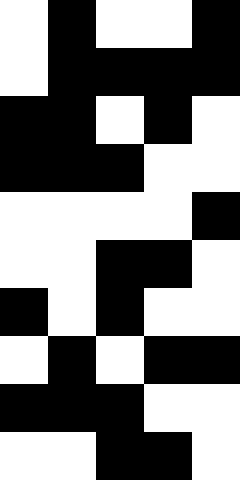[["white", "black", "white", "white", "black"], ["white", "black", "black", "black", "black"], ["black", "black", "white", "black", "white"], ["black", "black", "black", "white", "white"], ["white", "white", "white", "white", "black"], ["white", "white", "black", "black", "white"], ["black", "white", "black", "white", "white"], ["white", "black", "white", "black", "black"], ["black", "black", "black", "white", "white"], ["white", "white", "black", "black", "white"]]